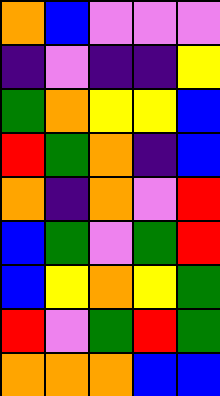[["orange", "blue", "violet", "violet", "violet"], ["indigo", "violet", "indigo", "indigo", "yellow"], ["green", "orange", "yellow", "yellow", "blue"], ["red", "green", "orange", "indigo", "blue"], ["orange", "indigo", "orange", "violet", "red"], ["blue", "green", "violet", "green", "red"], ["blue", "yellow", "orange", "yellow", "green"], ["red", "violet", "green", "red", "green"], ["orange", "orange", "orange", "blue", "blue"]]